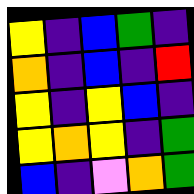[["yellow", "indigo", "blue", "green", "indigo"], ["orange", "indigo", "blue", "indigo", "red"], ["yellow", "indigo", "yellow", "blue", "indigo"], ["yellow", "orange", "yellow", "indigo", "green"], ["blue", "indigo", "violet", "orange", "green"]]